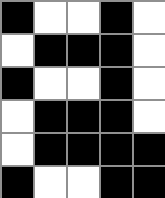[["black", "white", "white", "black", "white"], ["white", "black", "black", "black", "white"], ["black", "white", "white", "black", "white"], ["white", "black", "black", "black", "white"], ["white", "black", "black", "black", "black"], ["black", "white", "white", "black", "black"]]